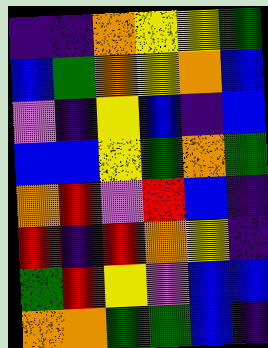[["indigo", "indigo", "orange", "yellow", "yellow", "green"], ["blue", "green", "orange", "yellow", "orange", "blue"], ["violet", "indigo", "yellow", "blue", "indigo", "blue"], ["blue", "blue", "yellow", "green", "orange", "green"], ["orange", "red", "violet", "red", "blue", "indigo"], ["red", "indigo", "red", "orange", "yellow", "indigo"], ["green", "red", "yellow", "violet", "blue", "blue"], ["orange", "orange", "green", "green", "blue", "indigo"]]